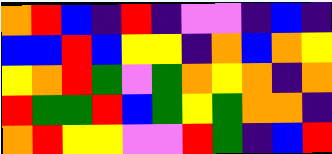[["orange", "red", "blue", "indigo", "red", "indigo", "violet", "violet", "indigo", "blue", "indigo"], ["blue", "blue", "red", "blue", "yellow", "yellow", "indigo", "orange", "blue", "orange", "yellow"], ["yellow", "orange", "red", "green", "violet", "green", "orange", "yellow", "orange", "indigo", "orange"], ["red", "green", "green", "red", "blue", "green", "yellow", "green", "orange", "orange", "indigo"], ["orange", "red", "yellow", "yellow", "violet", "violet", "red", "green", "indigo", "blue", "red"]]